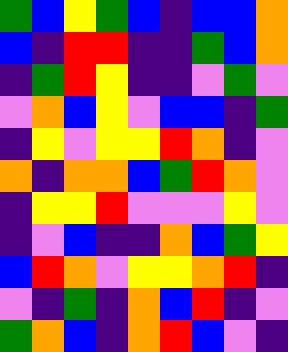[["green", "blue", "yellow", "green", "blue", "indigo", "blue", "blue", "orange"], ["blue", "indigo", "red", "red", "indigo", "indigo", "green", "blue", "orange"], ["indigo", "green", "red", "yellow", "indigo", "indigo", "violet", "green", "violet"], ["violet", "orange", "blue", "yellow", "violet", "blue", "blue", "indigo", "green"], ["indigo", "yellow", "violet", "yellow", "yellow", "red", "orange", "indigo", "violet"], ["orange", "indigo", "orange", "orange", "blue", "green", "red", "orange", "violet"], ["indigo", "yellow", "yellow", "red", "violet", "violet", "violet", "yellow", "violet"], ["indigo", "violet", "blue", "indigo", "indigo", "orange", "blue", "green", "yellow"], ["blue", "red", "orange", "violet", "yellow", "yellow", "orange", "red", "indigo"], ["violet", "indigo", "green", "indigo", "orange", "blue", "red", "indigo", "violet"], ["green", "orange", "blue", "indigo", "orange", "red", "blue", "violet", "indigo"]]